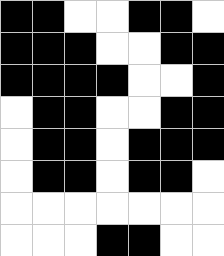[["black", "black", "white", "white", "black", "black", "white"], ["black", "black", "black", "white", "white", "black", "black"], ["black", "black", "black", "black", "white", "white", "black"], ["white", "black", "black", "white", "white", "black", "black"], ["white", "black", "black", "white", "black", "black", "black"], ["white", "black", "black", "white", "black", "black", "white"], ["white", "white", "white", "white", "white", "white", "white"], ["white", "white", "white", "black", "black", "white", "white"]]